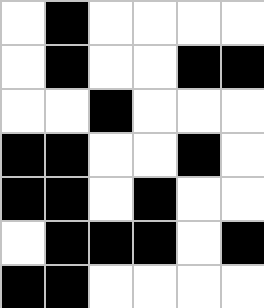[["white", "black", "white", "white", "white", "white"], ["white", "black", "white", "white", "black", "black"], ["white", "white", "black", "white", "white", "white"], ["black", "black", "white", "white", "black", "white"], ["black", "black", "white", "black", "white", "white"], ["white", "black", "black", "black", "white", "black"], ["black", "black", "white", "white", "white", "white"]]